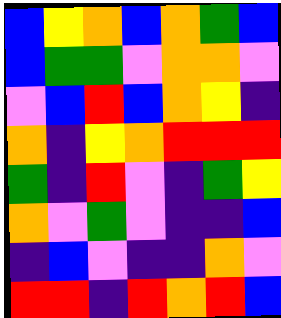[["blue", "yellow", "orange", "blue", "orange", "green", "blue"], ["blue", "green", "green", "violet", "orange", "orange", "violet"], ["violet", "blue", "red", "blue", "orange", "yellow", "indigo"], ["orange", "indigo", "yellow", "orange", "red", "red", "red"], ["green", "indigo", "red", "violet", "indigo", "green", "yellow"], ["orange", "violet", "green", "violet", "indigo", "indigo", "blue"], ["indigo", "blue", "violet", "indigo", "indigo", "orange", "violet"], ["red", "red", "indigo", "red", "orange", "red", "blue"]]